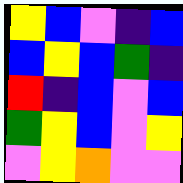[["yellow", "blue", "violet", "indigo", "blue"], ["blue", "yellow", "blue", "green", "indigo"], ["red", "indigo", "blue", "violet", "blue"], ["green", "yellow", "blue", "violet", "yellow"], ["violet", "yellow", "orange", "violet", "violet"]]